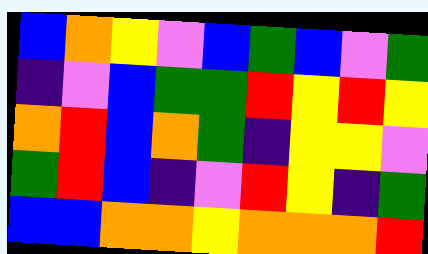[["blue", "orange", "yellow", "violet", "blue", "green", "blue", "violet", "green"], ["indigo", "violet", "blue", "green", "green", "red", "yellow", "red", "yellow"], ["orange", "red", "blue", "orange", "green", "indigo", "yellow", "yellow", "violet"], ["green", "red", "blue", "indigo", "violet", "red", "yellow", "indigo", "green"], ["blue", "blue", "orange", "orange", "yellow", "orange", "orange", "orange", "red"]]